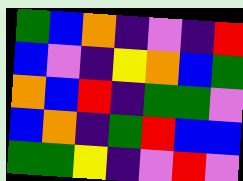[["green", "blue", "orange", "indigo", "violet", "indigo", "red"], ["blue", "violet", "indigo", "yellow", "orange", "blue", "green"], ["orange", "blue", "red", "indigo", "green", "green", "violet"], ["blue", "orange", "indigo", "green", "red", "blue", "blue"], ["green", "green", "yellow", "indigo", "violet", "red", "violet"]]